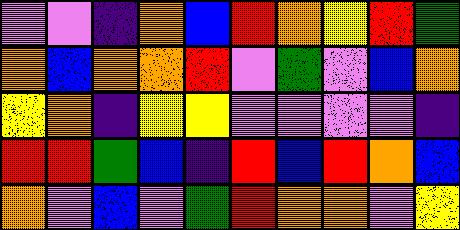[["violet", "violet", "indigo", "orange", "blue", "red", "orange", "yellow", "red", "green"], ["orange", "blue", "orange", "orange", "red", "violet", "green", "violet", "blue", "orange"], ["yellow", "orange", "indigo", "yellow", "yellow", "violet", "violet", "violet", "violet", "indigo"], ["red", "red", "green", "blue", "indigo", "red", "blue", "red", "orange", "blue"], ["orange", "violet", "blue", "violet", "green", "red", "orange", "orange", "violet", "yellow"]]